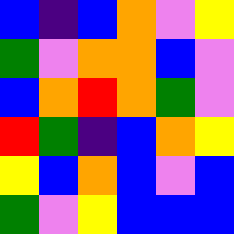[["blue", "indigo", "blue", "orange", "violet", "yellow"], ["green", "violet", "orange", "orange", "blue", "violet"], ["blue", "orange", "red", "orange", "green", "violet"], ["red", "green", "indigo", "blue", "orange", "yellow"], ["yellow", "blue", "orange", "blue", "violet", "blue"], ["green", "violet", "yellow", "blue", "blue", "blue"]]